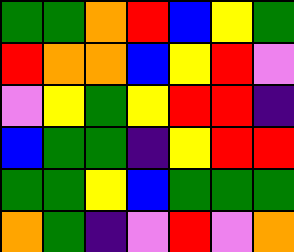[["green", "green", "orange", "red", "blue", "yellow", "green"], ["red", "orange", "orange", "blue", "yellow", "red", "violet"], ["violet", "yellow", "green", "yellow", "red", "red", "indigo"], ["blue", "green", "green", "indigo", "yellow", "red", "red"], ["green", "green", "yellow", "blue", "green", "green", "green"], ["orange", "green", "indigo", "violet", "red", "violet", "orange"]]